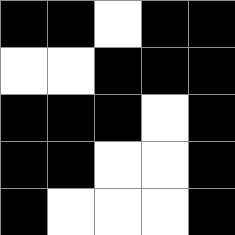[["black", "black", "white", "black", "black"], ["white", "white", "black", "black", "black"], ["black", "black", "black", "white", "black"], ["black", "black", "white", "white", "black"], ["black", "white", "white", "white", "black"]]